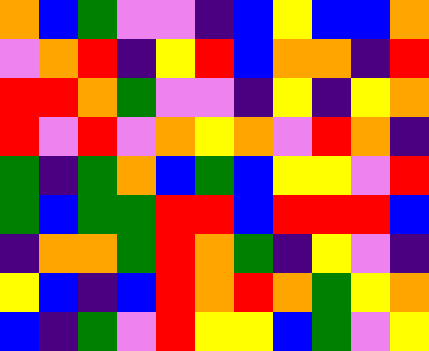[["orange", "blue", "green", "violet", "violet", "indigo", "blue", "yellow", "blue", "blue", "orange"], ["violet", "orange", "red", "indigo", "yellow", "red", "blue", "orange", "orange", "indigo", "red"], ["red", "red", "orange", "green", "violet", "violet", "indigo", "yellow", "indigo", "yellow", "orange"], ["red", "violet", "red", "violet", "orange", "yellow", "orange", "violet", "red", "orange", "indigo"], ["green", "indigo", "green", "orange", "blue", "green", "blue", "yellow", "yellow", "violet", "red"], ["green", "blue", "green", "green", "red", "red", "blue", "red", "red", "red", "blue"], ["indigo", "orange", "orange", "green", "red", "orange", "green", "indigo", "yellow", "violet", "indigo"], ["yellow", "blue", "indigo", "blue", "red", "orange", "red", "orange", "green", "yellow", "orange"], ["blue", "indigo", "green", "violet", "red", "yellow", "yellow", "blue", "green", "violet", "yellow"]]